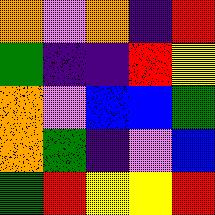[["orange", "violet", "orange", "indigo", "red"], ["green", "indigo", "indigo", "red", "yellow"], ["orange", "violet", "blue", "blue", "green"], ["orange", "green", "indigo", "violet", "blue"], ["green", "red", "yellow", "yellow", "red"]]